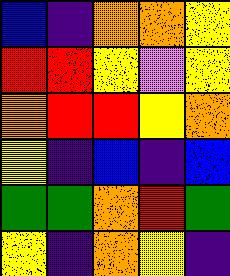[["blue", "indigo", "orange", "orange", "yellow"], ["red", "red", "yellow", "violet", "yellow"], ["orange", "red", "red", "yellow", "orange"], ["yellow", "indigo", "blue", "indigo", "blue"], ["green", "green", "orange", "red", "green"], ["yellow", "indigo", "orange", "yellow", "indigo"]]